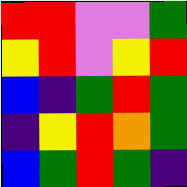[["red", "red", "violet", "violet", "green"], ["yellow", "red", "violet", "yellow", "red"], ["blue", "indigo", "green", "red", "green"], ["indigo", "yellow", "red", "orange", "green"], ["blue", "green", "red", "green", "indigo"]]